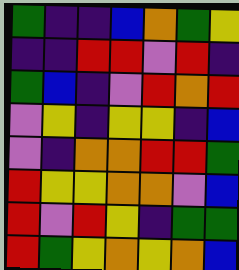[["green", "indigo", "indigo", "blue", "orange", "green", "yellow"], ["indigo", "indigo", "red", "red", "violet", "red", "indigo"], ["green", "blue", "indigo", "violet", "red", "orange", "red"], ["violet", "yellow", "indigo", "yellow", "yellow", "indigo", "blue"], ["violet", "indigo", "orange", "orange", "red", "red", "green"], ["red", "yellow", "yellow", "orange", "orange", "violet", "blue"], ["red", "violet", "red", "yellow", "indigo", "green", "green"], ["red", "green", "yellow", "orange", "yellow", "orange", "blue"]]